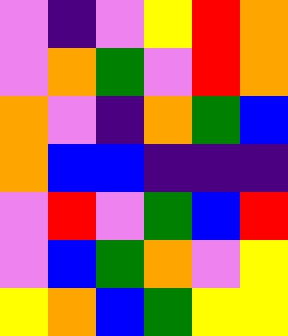[["violet", "indigo", "violet", "yellow", "red", "orange"], ["violet", "orange", "green", "violet", "red", "orange"], ["orange", "violet", "indigo", "orange", "green", "blue"], ["orange", "blue", "blue", "indigo", "indigo", "indigo"], ["violet", "red", "violet", "green", "blue", "red"], ["violet", "blue", "green", "orange", "violet", "yellow"], ["yellow", "orange", "blue", "green", "yellow", "yellow"]]